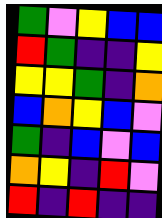[["green", "violet", "yellow", "blue", "blue"], ["red", "green", "indigo", "indigo", "yellow"], ["yellow", "yellow", "green", "indigo", "orange"], ["blue", "orange", "yellow", "blue", "violet"], ["green", "indigo", "blue", "violet", "blue"], ["orange", "yellow", "indigo", "red", "violet"], ["red", "indigo", "red", "indigo", "indigo"]]